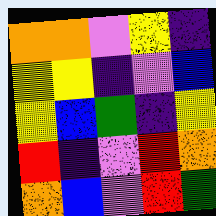[["orange", "orange", "violet", "yellow", "indigo"], ["yellow", "yellow", "indigo", "violet", "blue"], ["yellow", "blue", "green", "indigo", "yellow"], ["red", "indigo", "violet", "red", "orange"], ["orange", "blue", "violet", "red", "green"]]